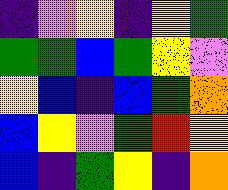[["indigo", "violet", "yellow", "indigo", "yellow", "green"], ["green", "green", "blue", "green", "yellow", "violet"], ["yellow", "blue", "indigo", "blue", "green", "orange"], ["blue", "yellow", "violet", "green", "red", "yellow"], ["blue", "indigo", "green", "yellow", "indigo", "orange"]]